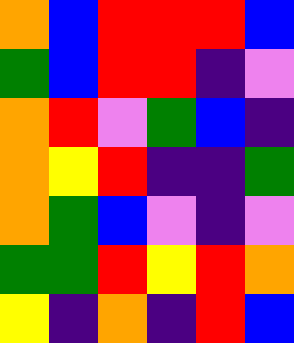[["orange", "blue", "red", "red", "red", "blue"], ["green", "blue", "red", "red", "indigo", "violet"], ["orange", "red", "violet", "green", "blue", "indigo"], ["orange", "yellow", "red", "indigo", "indigo", "green"], ["orange", "green", "blue", "violet", "indigo", "violet"], ["green", "green", "red", "yellow", "red", "orange"], ["yellow", "indigo", "orange", "indigo", "red", "blue"]]